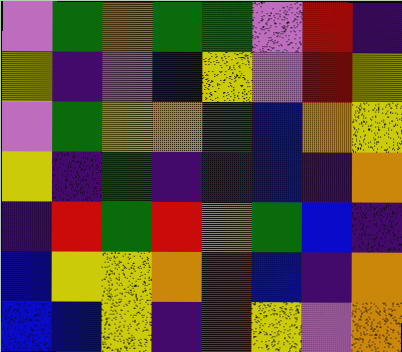[["violet", "green", "orange", "green", "green", "violet", "red", "indigo"], ["yellow", "indigo", "violet", "blue", "yellow", "violet", "red", "yellow"], ["violet", "green", "yellow", "orange", "green", "blue", "orange", "yellow"], ["yellow", "indigo", "green", "indigo", "indigo", "blue", "indigo", "orange"], ["indigo", "red", "green", "red", "orange", "green", "blue", "indigo"], ["blue", "yellow", "yellow", "orange", "red", "blue", "indigo", "orange"], ["blue", "blue", "yellow", "indigo", "red", "yellow", "violet", "orange"]]